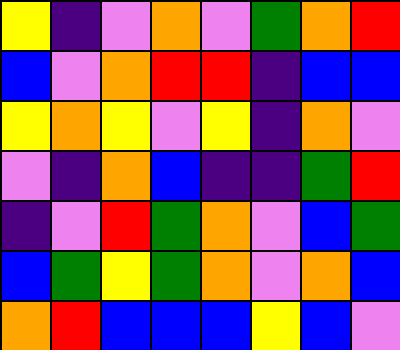[["yellow", "indigo", "violet", "orange", "violet", "green", "orange", "red"], ["blue", "violet", "orange", "red", "red", "indigo", "blue", "blue"], ["yellow", "orange", "yellow", "violet", "yellow", "indigo", "orange", "violet"], ["violet", "indigo", "orange", "blue", "indigo", "indigo", "green", "red"], ["indigo", "violet", "red", "green", "orange", "violet", "blue", "green"], ["blue", "green", "yellow", "green", "orange", "violet", "orange", "blue"], ["orange", "red", "blue", "blue", "blue", "yellow", "blue", "violet"]]